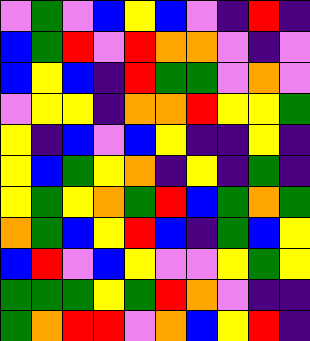[["violet", "green", "violet", "blue", "yellow", "blue", "violet", "indigo", "red", "indigo"], ["blue", "green", "red", "violet", "red", "orange", "orange", "violet", "indigo", "violet"], ["blue", "yellow", "blue", "indigo", "red", "green", "green", "violet", "orange", "violet"], ["violet", "yellow", "yellow", "indigo", "orange", "orange", "red", "yellow", "yellow", "green"], ["yellow", "indigo", "blue", "violet", "blue", "yellow", "indigo", "indigo", "yellow", "indigo"], ["yellow", "blue", "green", "yellow", "orange", "indigo", "yellow", "indigo", "green", "indigo"], ["yellow", "green", "yellow", "orange", "green", "red", "blue", "green", "orange", "green"], ["orange", "green", "blue", "yellow", "red", "blue", "indigo", "green", "blue", "yellow"], ["blue", "red", "violet", "blue", "yellow", "violet", "violet", "yellow", "green", "yellow"], ["green", "green", "green", "yellow", "green", "red", "orange", "violet", "indigo", "indigo"], ["green", "orange", "red", "red", "violet", "orange", "blue", "yellow", "red", "indigo"]]